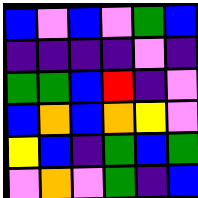[["blue", "violet", "blue", "violet", "green", "blue"], ["indigo", "indigo", "indigo", "indigo", "violet", "indigo"], ["green", "green", "blue", "red", "indigo", "violet"], ["blue", "orange", "blue", "orange", "yellow", "violet"], ["yellow", "blue", "indigo", "green", "blue", "green"], ["violet", "orange", "violet", "green", "indigo", "blue"]]